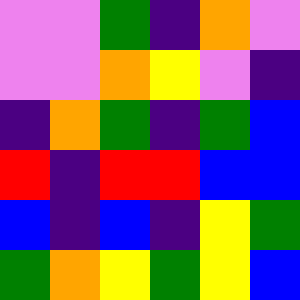[["violet", "violet", "green", "indigo", "orange", "violet"], ["violet", "violet", "orange", "yellow", "violet", "indigo"], ["indigo", "orange", "green", "indigo", "green", "blue"], ["red", "indigo", "red", "red", "blue", "blue"], ["blue", "indigo", "blue", "indigo", "yellow", "green"], ["green", "orange", "yellow", "green", "yellow", "blue"]]